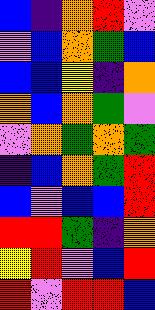[["blue", "indigo", "orange", "red", "violet"], ["violet", "blue", "orange", "green", "blue"], ["blue", "blue", "yellow", "indigo", "orange"], ["orange", "blue", "orange", "green", "violet"], ["violet", "orange", "green", "orange", "green"], ["indigo", "blue", "orange", "green", "red"], ["blue", "violet", "blue", "blue", "red"], ["red", "red", "green", "indigo", "orange"], ["yellow", "red", "violet", "blue", "red"], ["red", "violet", "red", "red", "blue"]]